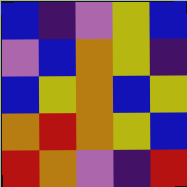[["blue", "indigo", "violet", "yellow", "blue"], ["violet", "blue", "orange", "yellow", "indigo"], ["blue", "yellow", "orange", "blue", "yellow"], ["orange", "red", "orange", "yellow", "blue"], ["red", "orange", "violet", "indigo", "red"]]